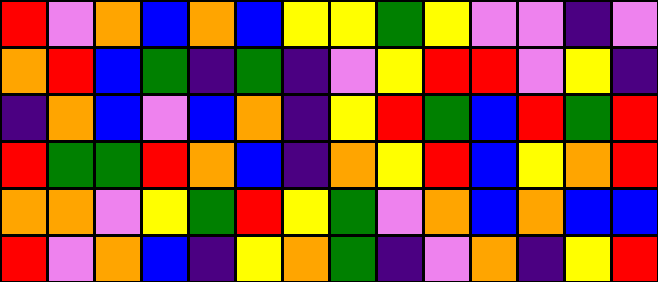[["red", "violet", "orange", "blue", "orange", "blue", "yellow", "yellow", "green", "yellow", "violet", "violet", "indigo", "violet"], ["orange", "red", "blue", "green", "indigo", "green", "indigo", "violet", "yellow", "red", "red", "violet", "yellow", "indigo"], ["indigo", "orange", "blue", "violet", "blue", "orange", "indigo", "yellow", "red", "green", "blue", "red", "green", "red"], ["red", "green", "green", "red", "orange", "blue", "indigo", "orange", "yellow", "red", "blue", "yellow", "orange", "red"], ["orange", "orange", "violet", "yellow", "green", "red", "yellow", "green", "violet", "orange", "blue", "orange", "blue", "blue"], ["red", "violet", "orange", "blue", "indigo", "yellow", "orange", "green", "indigo", "violet", "orange", "indigo", "yellow", "red"]]